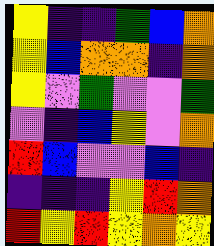[["yellow", "indigo", "indigo", "green", "blue", "orange"], ["yellow", "blue", "orange", "orange", "indigo", "orange"], ["yellow", "violet", "green", "violet", "violet", "green"], ["violet", "indigo", "blue", "yellow", "violet", "orange"], ["red", "blue", "violet", "violet", "blue", "indigo"], ["indigo", "indigo", "indigo", "yellow", "red", "orange"], ["red", "yellow", "red", "yellow", "orange", "yellow"]]